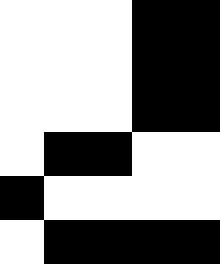[["white", "white", "white", "black", "black"], ["white", "white", "white", "black", "black"], ["white", "white", "white", "black", "black"], ["white", "black", "black", "white", "white"], ["black", "white", "white", "white", "white"], ["white", "black", "black", "black", "black"]]